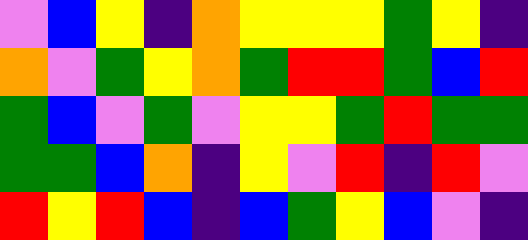[["violet", "blue", "yellow", "indigo", "orange", "yellow", "yellow", "yellow", "green", "yellow", "indigo"], ["orange", "violet", "green", "yellow", "orange", "green", "red", "red", "green", "blue", "red"], ["green", "blue", "violet", "green", "violet", "yellow", "yellow", "green", "red", "green", "green"], ["green", "green", "blue", "orange", "indigo", "yellow", "violet", "red", "indigo", "red", "violet"], ["red", "yellow", "red", "blue", "indigo", "blue", "green", "yellow", "blue", "violet", "indigo"]]